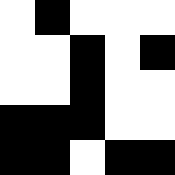[["white", "black", "white", "white", "white"], ["white", "white", "black", "white", "black"], ["white", "white", "black", "white", "white"], ["black", "black", "black", "white", "white"], ["black", "black", "white", "black", "black"]]